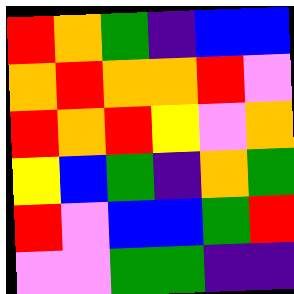[["red", "orange", "green", "indigo", "blue", "blue"], ["orange", "red", "orange", "orange", "red", "violet"], ["red", "orange", "red", "yellow", "violet", "orange"], ["yellow", "blue", "green", "indigo", "orange", "green"], ["red", "violet", "blue", "blue", "green", "red"], ["violet", "violet", "green", "green", "indigo", "indigo"]]